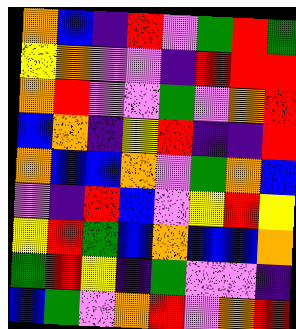[["orange", "blue", "indigo", "red", "violet", "green", "red", "green"], ["yellow", "orange", "violet", "violet", "indigo", "red", "red", "red"], ["orange", "red", "violet", "violet", "green", "violet", "orange", "red"], ["blue", "orange", "indigo", "yellow", "red", "indigo", "indigo", "red"], ["orange", "blue", "blue", "orange", "violet", "green", "orange", "blue"], ["violet", "indigo", "red", "blue", "violet", "yellow", "red", "yellow"], ["yellow", "red", "green", "blue", "orange", "blue", "blue", "orange"], ["green", "red", "yellow", "indigo", "green", "violet", "violet", "indigo"], ["blue", "green", "violet", "orange", "red", "violet", "orange", "red"]]